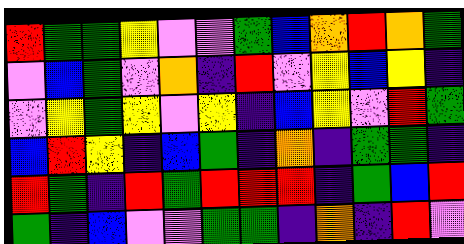[["red", "green", "green", "yellow", "violet", "violet", "green", "blue", "orange", "red", "orange", "green"], ["violet", "blue", "green", "violet", "orange", "indigo", "red", "violet", "yellow", "blue", "yellow", "indigo"], ["violet", "yellow", "green", "yellow", "violet", "yellow", "indigo", "blue", "yellow", "violet", "red", "green"], ["blue", "red", "yellow", "indigo", "blue", "green", "indigo", "orange", "indigo", "green", "green", "indigo"], ["red", "green", "indigo", "red", "green", "red", "red", "red", "indigo", "green", "blue", "red"], ["green", "indigo", "blue", "violet", "violet", "green", "green", "indigo", "orange", "indigo", "red", "violet"]]